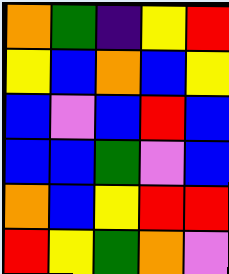[["orange", "green", "indigo", "yellow", "red"], ["yellow", "blue", "orange", "blue", "yellow"], ["blue", "violet", "blue", "red", "blue"], ["blue", "blue", "green", "violet", "blue"], ["orange", "blue", "yellow", "red", "red"], ["red", "yellow", "green", "orange", "violet"]]